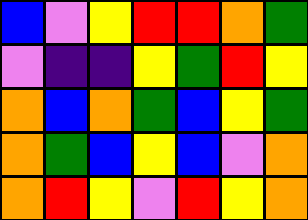[["blue", "violet", "yellow", "red", "red", "orange", "green"], ["violet", "indigo", "indigo", "yellow", "green", "red", "yellow"], ["orange", "blue", "orange", "green", "blue", "yellow", "green"], ["orange", "green", "blue", "yellow", "blue", "violet", "orange"], ["orange", "red", "yellow", "violet", "red", "yellow", "orange"]]